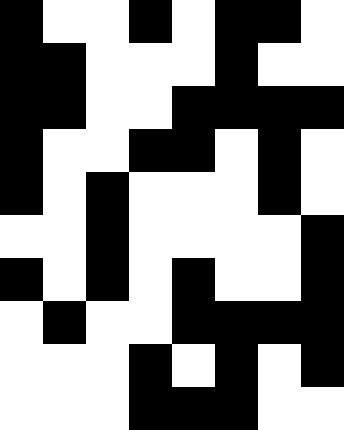[["black", "white", "white", "black", "white", "black", "black", "white"], ["black", "black", "white", "white", "white", "black", "white", "white"], ["black", "black", "white", "white", "black", "black", "black", "black"], ["black", "white", "white", "black", "black", "white", "black", "white"], ["black", "white", "black", "white", "white", "white", "black", "white"], ["white", "white", "black", "white", "white", "white", "white", "black"], ["black", "white", "black", "white", "black", "white", "white", "black"], ["white", "black", "white", "white", "black", "black", "black", "black"], ["white", "white", "white", "black", "white", "black", "white", "black"], ["white", "white", "white", "black", "black", "black", "white", "white"]]